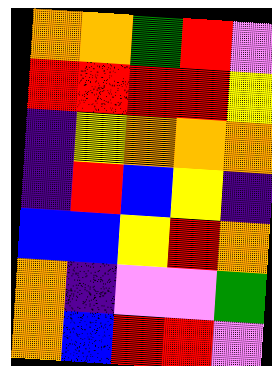[["orange", "orange", "green", "red", "violet"], ["red", "red", "red", "red", "yellow"], ["indigo", "yellow", "orange", "orange", "orange"], ["indigo", "red", "blue", "yellow", "indigo"], ["blue", "blue", "yellow", "red", "orange"], ["orange", "indigo", "violet", "violet", "green"], ["orange", "blue", "red", "red", "violet"]]